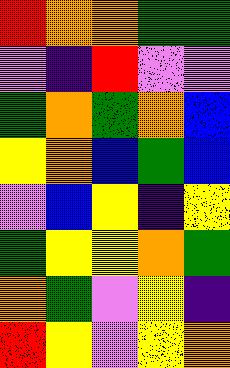[["red", "orange", "orange", "green", "green"], ["violet", "indigo", "red", "violet", "violet"], ["green", "orange", "green", "orange", "blue"], ["yellow", "orange", "blue", "green", "blue"], ["violet", "blue", "yellow", "indigo", "yellow"], ["green", "yellow", "yellow", "orange", "green"], ["orange", "green", "violet", "yellow", "indigo"], ["red", "yellow", "violet", "yellow", "orange"]]